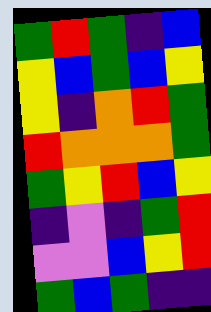[["green", "red", "green", "indigo", "blue"], ["yellow", "blue", "green", "blue", "yellow"], ["yellow", "indigo", "orange", "red", "green"], ["red", "orange", "orange", "orange", "green"], ["green", "yellow", "red", "blue", "yellow"], ["indigo", "violet", "indigo", "green", "red"], ["violet", "violet", "blue", "yellow", "red"], ["green", "blue", "green", "indigo", "indigo"]]